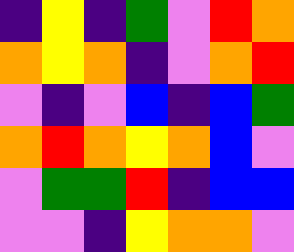[["indigo", "yellow", "indigo", "green", "violet", "red", "orange"], ["orange", "yellow", "orange", "indigo", "violet", "orange", "red"], ["violet", "indigo", "violet", "blue", "indigo", "blue", "green"], ["orange", "red", "orange", "yellow", "orange", "blue", "violet"], ["violet", "green", "green", "red", "indigo", "blue", "blue"], ["violet", "violet", "indigo", "yellow", "orange", "orange", "violet"]]